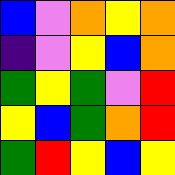[["blue", "violet", "orange", "yellow", "orange"], ["indigo", "violet", "yellow", "blue", "orange"], ["green", "yellow", "green", "violet", "red"], ["yellow", "blue", "green", "orange", "red"], ["green", "red", "yellow", "blue", "yellow"]]